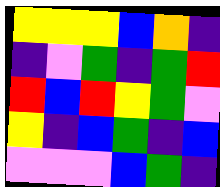[["yellow", "yellow", "yellow", "blue", "orange", "indigo"], ["indigo", "violet", "green", "indigo", "green", "red"], ["red", "blue", "red", "yellow", "green", "violet"], ["yellow", "indigo", "blue", "green", "indigo", "blue"], ["violet", "violet", "violet", "blue", "green", "indigo"]]